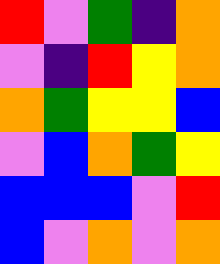[["red", "violet", "green", "indigo", "orange"], ["violet", "indigo", "red", "yellow", "orange"], ["orange", "green", "yellow", "yellow", "blue"], ["violet", "blue", "orange", "green", "yellow"], ["blue", "blue", "blue", "violet", "red"], ["blue", "violet", "orange", "violet", "orange"]]